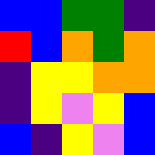[["blue", "blue", "green", "green", "indigo"], ["red", "blue", "orange", "green", "orange"], ["indigo", "yellow", "yellow", "orange", "orange"], ["indigo", "yellow", "violet", "yellow", "blue"], ["blue", "indigo", "yellow", "violet", "blue"]]